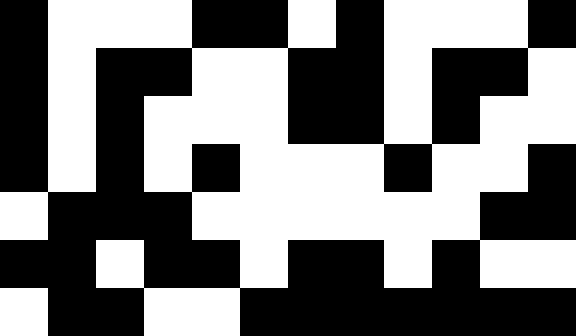[["black", "white", "white", "white", "black", "black", "white", "black", "white", "white", "white", "black"], ["black", "white", "black", "black", "white", "white", "black", "black", "white", "black", "black", "white"], ["black", "white", "black", "white", "white", "white", "black", "black", "white", "black", "white", "white"], ["black", "white", "black", "white", "black", "white", "white", "white", "black", "white", "white", "black"], ["white", "black", "black", "black", "white", "white", "white", "white", "white", "white", "black", "black"], ["black", "black", "white", "black", "black", "white", "black", "black", "white", "black", "white", "white"], ["white", "black", "black", "white", "white", "black", "black", "black", "black", "black", "black", "black"]]